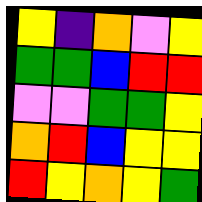[["yellow", "indigo", "orange", "violet", "yellow"], ["green", "green", "blue", "red", "red"], ["violet", "violet", "green", "green", "yellow"], ["orange", "red", "blue", "yellow", "yellow"], ["red", "yellow", "orange", "yellow", "green"]]